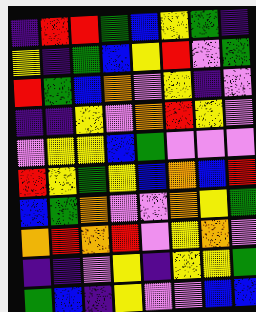[["indigo", "red", "red", "green", "blue", "yellow", "green", "indigo"], ["yellow", "indigo", "green", "blue", "yellow", "red", "violet", "green"], ["red", "green", "blue", "orange", "violet", "yellow", "indigo", "violet"], ["indigo", "indigo", "yellow", "violet", "orange", "red", "yellow", "violet"], ["violet", "yellow", "yellow", "blue", "green", "violet", "violet", "violet"], ["red", "yellow", "green", "yellow", "blue", "orange", "blue", "red"], ["blue", "green", "orange", "violet", "violet", "orange", "yellow", "green"], ["orange", "red", "orange", "red", "violet", "yellow", "orange", "violet"], ["indigo", "indigo", "violet", "yellow", "indigo", "yellow", "yellow", "green"], ["green", "blue", "indigo", "yellow", "violet", "violet", "blue", "blue"]]